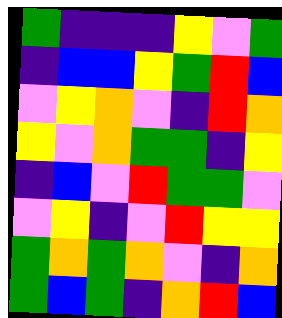[["green", "indigo", "indigo", "indigo", "yellow", "violet", "green"], ["indigo", "blue", "blue", "yellow", "green", "red", "blue"], ["violet", "yellow", "orange", "violet", "indigo", "red", "orange"], ["yellow", "violet", "orange", "green", "green", "indigo", "yellow"], ["indigo", "blue", "violet", "red", "green", "green", "violet"], ["violet", "yellow", "indigo", "violet", "red", "yellow", "yellow"], ["green", "orange", "green", "orange", "violet", "indigo", "orange"], ["green", "blue", "green", "indigo", "orange", "red", "blue"]]